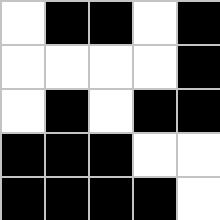[["white", "black", "black", "white", "black"], ["white", "white", "white", "white", "black"], ["white", "black", "white", "black", "black"], ["black", "black", "black", "white", "white"], ["black", "black", "black", "black", "white"]]